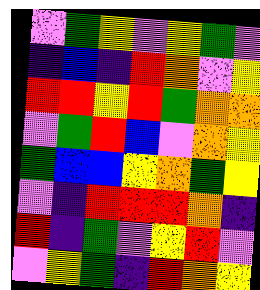[["violet", "green", "yellow", "violet", "yellow", "green", "violet"], ["indigo", "blue", "indigo", "red", "orange", "violet", "yellow"], ["red", "red", "yellow", "red", "green", "orange", "orange"], ["violet", "green", "red", "blue", "violet", "orange", "yellow"], ["green", "blue", "blue", "yellow", "orange", "green", "yellow"], ["violet", "indigo", "red", "red", "red", "orange", "indigo"], ["red", "indigo", "green", "violet", "yellow", "red", "violet"], ["violet", "yellow", "green", "indigo", "red", "orange", "yellow"]]